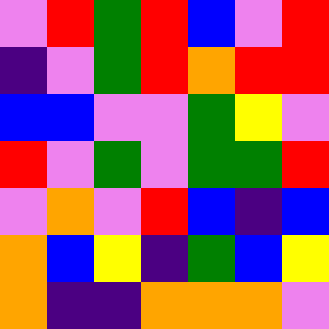[["violet", "red", "green", "red", "blue", "violet", "red"], ["indigo", "violet", "green", "red", "orange", "red", "red"], ["blue", "blue", "violet", "violet", "green", "yellow", "violet"], ["red", "violet", "green", "violet", "green", "green", "red"], ["violet", "orange", "violet", "red", "blue", "indigo", "blue"], ["orange", "blue", "yellow", "indigo", "green", "blue", "yellow"], ["orange", "indigo", "indigo", "orange", "orange", "orange", "violet"]]